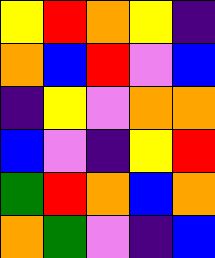[["yellow", "red", "orange", "yellow", "indigo"], ["orange", "blue", "red", "violet", "blue"], ["indigo", "yellow", "violet", "orange", "orange"], ["blue", "violet", "indigo", "yellow", "red"], ["green", "red", "orange", "blue", "orange"], ["orange", "green", "violet", "indigo", "blue"]]